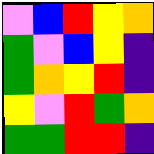[["violet", "blue", "red", "yellow", "orange"], ["green", "violet", "blue", "yellow", "indigo"], ["green", "orange", "yellow", "red", "indigo"], ["yellow", "violet", "red", "green", "orange"], ["green", "green", "red", "red", "indigo"]]